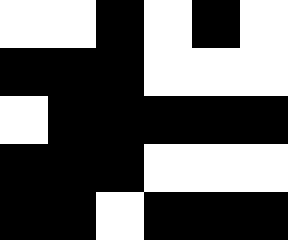[["white", "white", "black", "white", "black", "white"], ["black", "black", "black", "white", "white", "white"], ["white", "black", "black", "black", "black", "black"], ["black", "black", "black", "white", "white", "white"], ["black", "black", "white", "black", "black", "black"]]